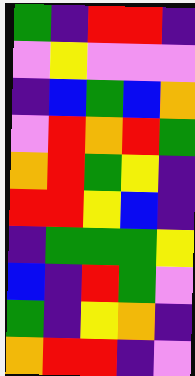[["green", "indigo", "red", "red", "indigo"], ["violet", "yellow", "violet", "violet", "violet"], ["indigo", "blue", "green", "blue", "orange"], ["violet", "red", "orange", "red", "green"], ["orange", "red", "green", "yellow", "indigo"], ["red", "red", "yellow", "blue", "indigo"], ["indigo", "green", "green", "green", "yellow"], ["blue", "indigo", "red", "green", "violet"], ["green", "indigo", "yellow", "orange", "indigo"], ["orange", "red", "red", "indigo", "violet"]]